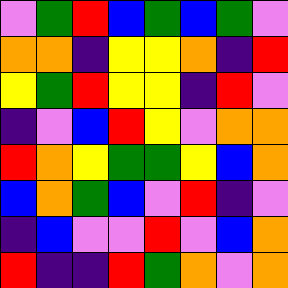[["violet", "green", "red", "blue", "green", "blue", "green", "violet"], ["orange", "orange", "indigo", "yellow", "yellow", "orange", "indigo", "red"], ["yellow", "green", "red", "yellow", "yellow", "indigo", "red", "violet"], ["indigo", "violet", "blue", "red", "yellow", "violet", "orange", "orange"], ["red", "orange", "yellow", "green", "green", "yellow", "blue", "orange"], ["blue", "orange", "green", "blue", "violet", "red", "indigo", "violet"], ["indigo", "blue", "violet", "violet", "red", "violet", "blue", "orange"], ["red", "indigo", "indigo", "red", "green", "orange", "violet", "orange"]]